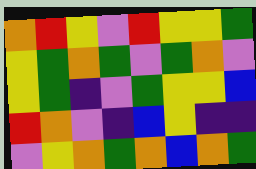[["orange", "red", "yellow", "violet", "red", "yellow", "yellow", "green"], ["yellow", "green", "orange", "green", "violet", "green", "orange", "violet"], ["yellow", "green", "indigo", "violet", "green", "yellow", "yellow", "blue"], ["red", "orange", "violet", "indigo", "blue", "yellow", "indigo", "indigo"], ["violet", "yellow", "orange", "green", "orange", "blue", "orange", "green"]]